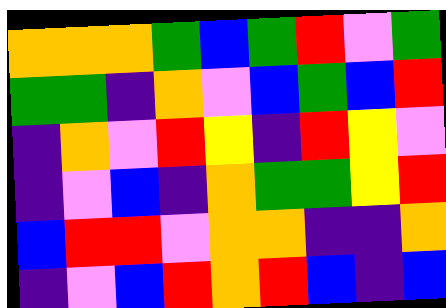[["orange", "orange", "orange", "green", "blue", "green", "red", "violet", "green"], ["green", "green", "indigo", "orange", "violet", "blue", "green", "blue", "red"], ["indigo", "orange", "violet", "red", "yellow", "indigo", "red", "yellow", "violet"], ["indigo", "violet", "blue", "indigo", "orange", "green", "green", "yellow", "red"], ["blue", "red", "red", "violet", "orange", "orange", "indigo", "indigo", "orange"], ["indigo", "violet", "blue", "red", "orange", "red", "blue", "indigo", "blue"]]